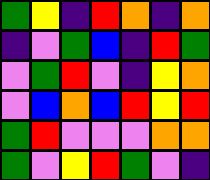[["green", "yellow", "indigo", "red", "orange", "indigo", "orange"], ["indigo", "violet", "green", "blue", "indigo", "red", "green"], ["violet", "green", "red", "violet", "indigo", "yellow", "orange"], ["violet", "blue", "orange", "blue", "red", "yellow", "red"], ["green", "red", "violet", "violet", "violet", "orange", "orange"], ["green", "violet", "yellow", "red", "green", "violet", "indigo"]]